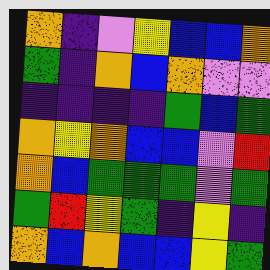[["orange", "indigo", "violet", "yellow", "blue", "blue", "orange"], ["green", "indigo", "orange", "blue", "orange", "violet", "violet"], ["indigo", "indigo", "indigo", "indigo", "green", "blue", "green"], ["orange", "yellow", "orange", "blue", "blue", "violet", "red"], ["orange", "blue", "green", "green", "green", "violet", "green"], ["green", "red", "yellow", "green", "indigo", "yellow", "indigo"], ["orange", "blue", "orange", "blue", "blue", "yellow", "green"]]